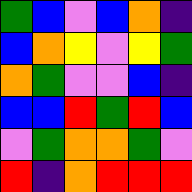[["green", "blue", "violet", "blue", "orange", "indigo"], ["blue", "orange", "yellow", "violet", "yellow", "green"], ["orange", "green", "violet", "violet", "blue", "indigo"], ["blue", "blue", "red", "green", "red", "blue"], ["violet", "green", "orange", "orange", "green", "violet"], ["red", "indigo", "orange", "red", "red", "red"]]